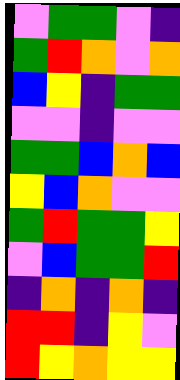[["violet", "green", "green", "violet", "indigo"], ["green", "red", "orange", "violet", "orange"], ["blue", "yellow", "indigo", "green", "green"], ["violet", "violet", "indigo", "violet", "violet"], ["green", "green", "blue", "orange", "blue"], ["yellow", "blue", "orange", "violet", "violet"], ["green", "red", "green", "green", "yellow"], ["violet", "blue", "green", "green", "red"], ["indigo", "orange", "indigo", "orange", "indigo"], ["red", "red", "indigo", "yellow", "violet"], ["red", "yellow", "orange", "yellow", "yellow"]]